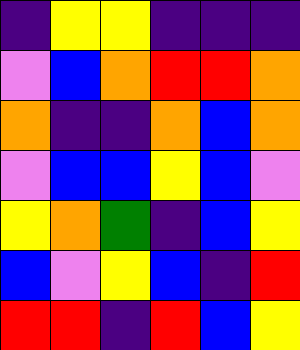[["indigo", "yellow", "yellow", "indigo", "indigo", "indigo"], ["violet", "blue", "orange", "red", "red", "orange"], ["orange", "indigo", "indigo", "orange", "blue", "orange"], ["violet", "blue", "blue", "yellow", "blue", "violet"], ["yellow", "orange", "green", "indigo", "blue", "yellow"], ["blue", "violet", "yellow", "blue", "indigo", "red"], ["red", "red", "indigo", "red", "blue", "yellow"]]